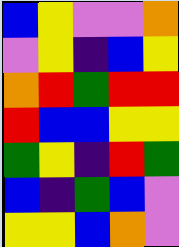[["blue", "yellow", "violet", "violet", "orange"], ["violet", "yellow", "indigo", "blue", "yellow"], ["orange", "red", "green", "red", "red"], ["red", "blue", "blue", "yellow", "yellow"], ["green", "yellow", "indigo", "red", "green"], ["blue", "indigo", "green", "blue", "violet"], ["yellow", "yellow", "blue", "orange", "violet"]]